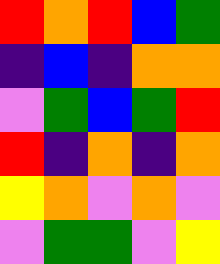[["red", "orange", "red", "blue", "green"], ["indigo", "blue", "indigo", "orange", "orange"], ["violet", "green", "blue", "green", "red"], ["red", "indigo", "orange", "indigo", "orange"], ["yellow", "orange", "violet", "orange", "violet"], ["violet", "green", "green", "violet", "yellow"]]